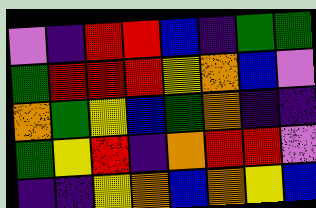[["violet", "indigo", "red", "red", "blue", "indigo", "green", "green"], ["green", "red", "red", "red", "yellow", "orange", "blue", "violet"], ["orange", "green", "yellow", "blue", "green", "orange", "indigo", "indigo"], ["green", "yellow", "red", "indigo", "orange", "red", "red", "violet"], ["indigo", "indigo", "yellow", "orange", "blue", "orange", "yellow", "blue"]]